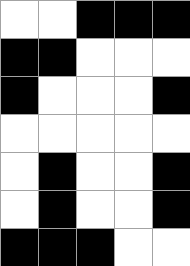[["white", "white", "black", "black", "black"], ["black", "black", "white", "white", "white"], ["black", "white", "white", "white", "black"], ["white", "white", "white", "white", "white"], ["white", "black", "white", "white", "black"], ["white", "black", "white", "white", "black"], ["black", "black", "black", "white", "white"]]